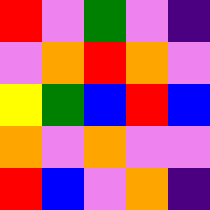[["red", "violet", "green", "violet", "indigo"], ["violet", "orange", "red", "orange", "violet"], ["yellow", "green", "blue", "red", "blue"], ["orange", "violet", "orange", "violet", "violet"], ["red", "blue", "violet", "orange", "indigo"]]